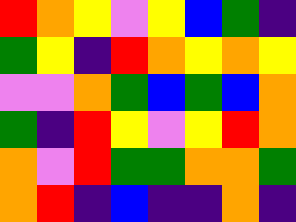[["red", "orange", "yellow", "violet", "yellow", "blue", "green", "indigo"], ["green", "yellow", "indigo", "red", "orange", "yellow", "orange", "yellow"], ["violet", "violet", "orange", "green", "blue", "green", "blue", "orange"], ["green", "indigo", "red", "yellow", "violet", "yellow", "red", "orange"], ["orange", "violet", "red", "green", "green", "orange", "orange", "green"], ["orange", "red", "indigo", "blue", "indigo", "indigo", "orange", "indigo"]]